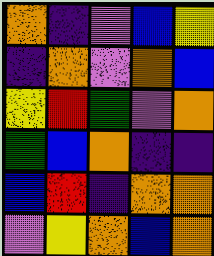[["orange", "indigo", "violet", "blue", "yellow"], ["indigo", "orange", "violet", "orange", "blue"], ["yellow", "red", "green", "violet", "orange"], ["green", "blue", "orange", "indigo", "indigo"], ["blue", "red", "indigo", "orange", "orange"], ["violet", "yellow", "orange", "blue", "orange"]]